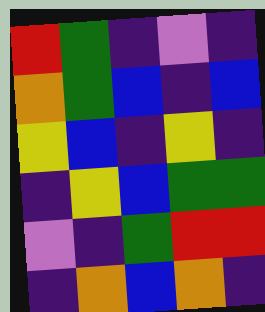[["red", "green", "indigo", "violet", "indigo"], ["orange", "green", "blue", "indigo", "blue"], ["yellow", "blue", "indigo", "yellow", "indigo"], ["indigo", "yellow", "blue", "green", "green"], ["violet", "indigo", "green", "red", "red"], ["indigo", "orange", "blue", "orange", "indigo"]]